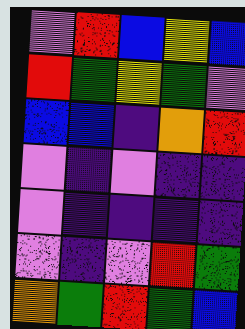[["violet", "red", "blue", "yellow", "blue"], ["red", "green", "yellow", "green", "violet"], ["blue", "blue", "indigo", "orange", "red"], ["violet", "indigo", "violet", "indigo", "indigo"], ["violet", "indigo", "indigo", "indigo", "indigo"], ["violet", "indigo", "violet", "red", "green"], ["orange", "green", "red", "green", "blue"]]